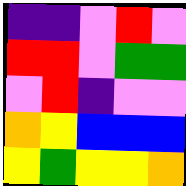[["indigo", "indigo", "violet", "red", "violet"], ["red", "red", "violet", "green", "green"], ["violet", "red", "indigo", "violet", "violet"], ["orange", "yellow", "blue", "blue", "blue"], ["yellow", "green", "yellow", "yellow", "orange"]]